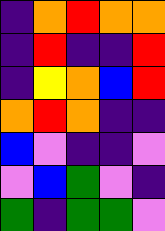[["indigo", "orange", "red", "orange", "orange"], ["indigo", "red", "indigo", "indigo", "red"], ["indigo", "yellow", "orange", "blue", "red"], ["orange", "red", "orange", "indigo", "indigo"], ["blue", "violet", "indigo", "indigo", "violet"], ["violet", "blue", "green", "violet", "indigo"], ["green", "indigo", "green", "green", "violet"]]